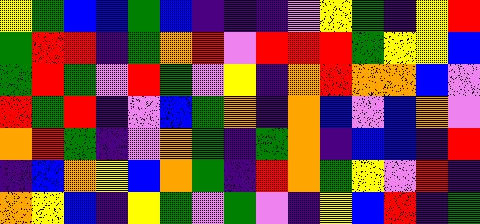[["yellow", "green", "blue", "blue", "green", "blue", "indigo", "indigo", "indigo", "violet", "yellow", "green", "indigo", "yellow", "red"], ["green", "red", "red", "indigo", "green", "orange", "red", "violet", "red", "red", "red", "green", "yellow", "yellow", "blue"], ["green", "red", "green", "violet", "red", "green", "violet", "yellow", "indigo", "orange", "red", "orange", "orange", "blue", "violet"], ["red", "green", "red", "indigo", "violet", "blue", "green", "orange", "indigo", "orange", "blue", "violet", "blue", "orange", "violet"], ["orange", "red", "green", "indigo", "violet", "orange", "green", "indigo", "green", "orange", "indigo", "blue", "blue", "indigo", "red"], ["indigo", "blue", "orange", "yellow", "blue", "orange", "green", "indigo", "red", "orange", "green", "yellow", "violet", "red", "indigo"], ["orange", "yellow", "blue", "indigo", "yellow", "green", "violet", "green", "violet", "indigo", "yellow", "blue", "red", "indigo", "green"]]